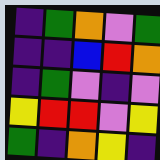[["indigo", "green", "orange", "violet", "green"], ["indigo", "indigo", "blue", "red", "orange"], ["indigo", "green", "violet", "indigo", "violet"], ["yellow", "red", "red", "violet", "yellow"], ["green", "indigo", "orange", "yellow", "indigo"]]